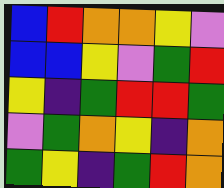[["blue", "red", "orange", "orange", "yellow", "violet"], ["blue", "blue", "yellow", "violet", "green", "red"], ["yellow", "indigo", "green", "red", "red", "green"], ["violet", "green", "orange", "yellow", "indigo", "orange"], ["green", "yellow", "indigo", "green", "red", "orange"]]